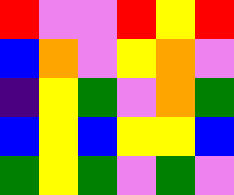[["red", "violet", "violet", "red", "yellow", "red"], ["blue", "orange", "violet", "yellow", "orange", "violet"], ["indigo", "yellow", "green", "violet", "orange", "green"], ["blue", "yellow", "blue", "yellow", "yellow", "blue"], ["green", "yellow", "green", "violet", "green", "violet"]]